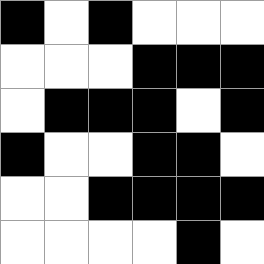[["black", "white", "black", "white", "white", "white"], ["white", "white", "white", "black", "black", "black"], ["white", "black", "black", "black", "white", "black"], ["black", "white", "white", "black", "black", "white"], ["white", "white", "black", "black", "black", "black"], ["white", "white", "white", "white", "black", "white"]]